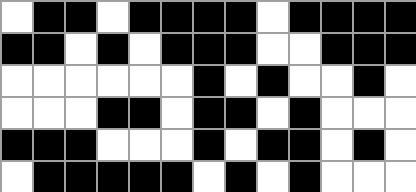[["white", "black", "black", "white", "black", "black", "black", "black", "white", "black", "black", "black", "black"], ["black", "black", "white", "black", "white", "black", "black", "black", "white", "white", "black", "black", "black"], ["white", "white", "white", "white", "white", "white", "black", "white", "black", "white", "white", "black", "white"], ["white", "white", "white", "black", "black", "white", "black", "black", "white", "black", "white", "white", "white"], ["black", "black", "black", "white", "white", "white", "black", "white", "black", "black", "white", "black", "white"], ["white", "black", "black", "black", "black", "black", "white", "black", "white", "black", "white", "white", "white"]]